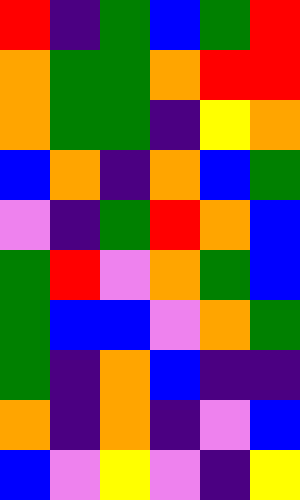[["red", "indigo", "green", "blue", "green", "red"], ["orange", "green", "green", "orange", "red", "red"], ["orange", "green", "green", "indigo", "yellow", "orange"], ["blue", "orange", "indigo", "orange", "blue", "green"], ["violet", "indigo", "green", "red", "orange", "blue"], ["green", "red", "violet", "orange", "green", "blue"], ["green", "blue", "blue", "violet", "orange", "green"], ["green", "indigo", "orange", "blue", "indigo", "indigo"], ["orange", "indigo", "orange", "indigo", "violet", "blue"], ["blue", "violet", "yellow", "violet", "indigo", "yellow"]]